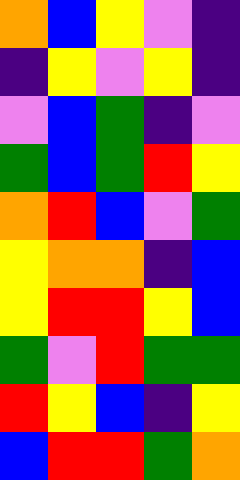[["orange", "blue", "yellow", "violet", "indigo"], ["indigo", "yellow", "violet", "yellow", "indigo"], ["violet", "blue", "green", "indigo", "violet"], ["green", "blue", "green", "red", "yellow"], ["orange", "red", "blue", "violet", "green"], ["yellow", "orange", "orange", "indigo", "blue"], ["yellow", "red", "red", "yellow", "blue"], ["green", "violet", "red", "green", "green"], ["red", "yellow", "blue", "indigo", "yellow"], ["blue", "red", "red", "green", "orange"]]